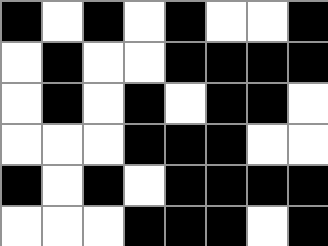[["black", "white", "black", "white", "black", "white", "white", "black"], ["white", "black", "white", "white", "black", "black", "black", "black"], ["white", "black", "white", "black", "white", "black", "black", "white"], ["white", "white", "white", "black", "black", "black", "white", "white"], ["black", "white", "black", "white", "black", "black", "black", "black"], ["white", "white", "white", "black", "black", "black", "white", "black"]]